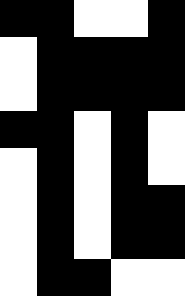[["black", "black", "white", "white", "black"], ["white", "black", "black", "black", "black"], ["white", "black", "black", "black", "black"], ["black", "black", "white", "black", "white"], ["white", "black", "white", "black", "white"], ["white", "black", "white", "black", "black"], ["white", "black", "white", "black", "black"], ["white", "black", "black", "white", "white"]]